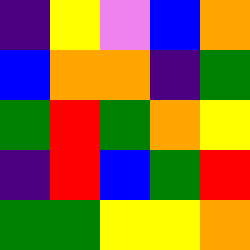[["indigo", "yellow", "violet", "blue", "orange"], ["blue", "orange", "orange", "indigo", "green"], ["green", "red", "green", "orange", "yellow"], ["indigo", "red", "blue", "green", "red"], ["green", "green", "yellow", "yellow", "orange"]]